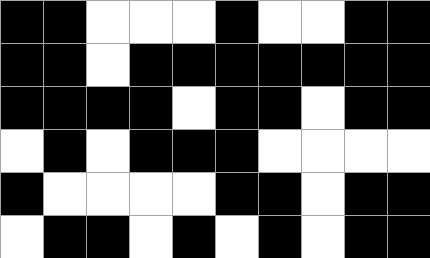[["black", "black", "white", "white", "white", "black", "white", "white", "black", "black"], ["black", "black", "white", "black", "black", "black", "black", "black", "black", "black"], ["black", "black", "black", "black", "white", "black", "black", "white", "black", "black"], ["white", "black", "white", "black", "black", "black", "white", "white", "white", "white"], ["black", "white", "white", "white", "white", "black", "black", "white", "black", "black"], ["white", "black", "black", "white", "black", "white", "black", "white", "black", "black"]]